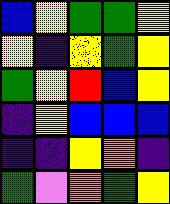[["blue", "yellow", "green", "green", "yellow"], ["yellow", "indigo", "yellow", "green", "yellow"], ["green", "yellow", "red", "blue", "yellow"], ["indigo", "yellow", "blue", "blue", "blue"], ["indigo", "indigo", "yellow", "orange", "indigo"], ["green", "violet", "orange", "green", "yellow"]]